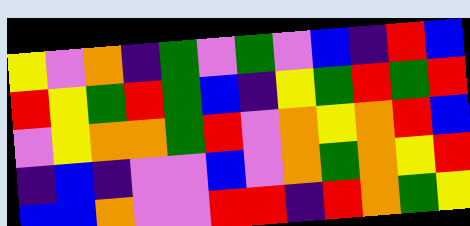[["yellow", "violet", "orange", "indigo", "green", "violet", "green", "violet", "blue", "indigo", "red", "blue"], ["red", "yellow", "green", "red", "green", "blue", "indigo", "yellow", "green", "red", "green", "red"], ["violet", "yellow", "orange", "orange", "green", "red", "violet", "orange", "yellow", "orange", "red", "blue"], ["indigo", "blue", "indigo", "violet", "violet", "blue", "violet", "orange", "green", "orange", "yellow", "red"], ["blue", "blue", "orange", "violet", "violet", "red", "red", "indigo", "red", "orange", "green", "yellow"]]